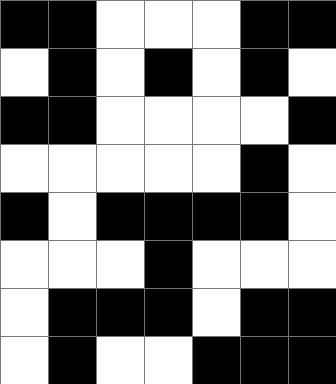[["black", "black", "white", "white", "white", "black", "black"], ["white", "black", "white", "black", "white", "black", "white"], ["black", "black", "white", "white", "white", "white", "black"], ["white", "white", "white", "white", "white", "black", "white"], ["black", "white", "black", "black", "black", "black", "white"], ["white", "white", "white", "black", "white", "white", "white"], ["white", "black", "black", "black", "white", "black", "black"], ["white", "black", "white", "white", "black", "black", "black"]]